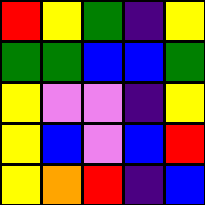[["red", "yellow", "green", "indigo", "yellow"], ["green", "green", "blue", "blue", "green"], ["yellow", "violet", "violet", "indigo", "yellow"], ["yellow", "blue", "violet", "blue", "red"], ["yellow", "orange", "red", "indigo", "blue"]]